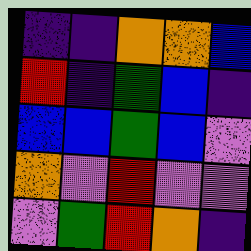[["indigo", "indigo", "orange", "orange", "blue"], ["red", "indigo", "green", "blue", "indigo"], ["blue", "blue", "green", "blue", "violet"], ["orange", "violet", "red", "violet", "violet"], ["violet", "green", "red", "orange", "indigo"]]